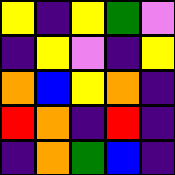[["yellow", "indigo", "yellow", "green", "violet"], ["indigo", "yellow", "violet", "indigo", "yellow"], ["orange", "blue", "yellow", "orange", "indigo"], ["red", "orange", "indigo", "red", "indigo"], ["indigo", "orange", "green", "blue", "indigo"]]